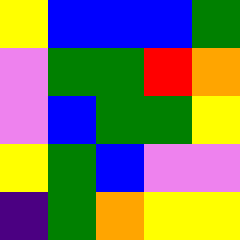[["yellow", "blue", "blue", "blue", "green"], ["violet", "green", "green", "red", "orange"], ["violet", "blue", "green", "green", "yellow"], ["yellow", "green", "blue", "violet", "violet"], ["indigo", "green", "orange", "yellow", "yellow"]]